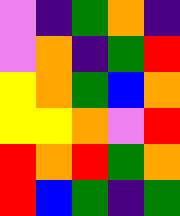[["violet", "indigo", "green", "orange", "indigo"], ["violet", "orange", "indigo", "green", "red"], ["yellow", "orange", "green", "blue", "orange"], ["yellow", "yellow", "orange", "violet", "red"], ["red", "orange", "red", "green", "orange"], ["red", "blue", "green", "indigo", "green"]]